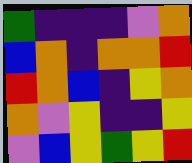[["green", "indigo", "indigo", "indigo", "violet", "orange"], ["blue", "orange", "indigo", "orange", "orange", "red"], ["red", "orange", "blue", "indigo", "yellow", "orange"], ["orange", "violet", "yellow", "indigo", "indigo", "yellow"], ["violet", "blue", "yellow", "green", "yellow", "red"]]